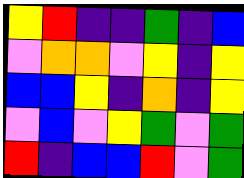[["yellow", "red", "indigo", "indigo", "green", "indigo", "blue"], ["violet", "orange", "orange", "violet", "yellow", "indigo", "yellow"], ["blue", "blue", "yellow", "indigo", "orange", "indigo", "yellow"], ["violet", "blue", "violet", "yellow", "green", "violet", "green"], ["red", "indigo", "blue", "blue", "red", "violet", "green"]]